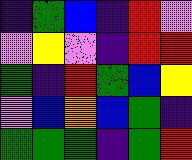[["indigo", "green", "blue", "indigo", "red", "violet"], ["violet", "yellow", "violet", "indigo", "red", "red"], ["green", "indigo", "red", "green", "blue", "yellow"], ["violet", "blue", "orange", "blue", "green", "indigo"], ["green", "green", "green", "indigo", "green", "red"]]